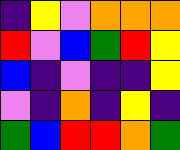[["indigo", "yellow", "violet", "orange", "orange", "orange"], ["red", "violet", "blue", "green", "red", "yellow"], ["blue", "indigo", "violet", "indigo", "indigo", "yellow"], ["violet", "indigo", "orange", "indigo", "yellow", "indigo"], ["green", "blue", "red", "red", "orange", "green"]]